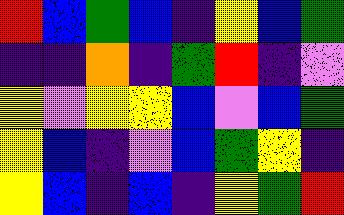[["red", "blue", "green", "blue", "indigo", "yellow", "blue", "green"], ["indigo", "indigo", "orange", "indigo", "green", "red", "indigo", "violet"], ["yellow", "violet", "yellow", "yellow", "blue", "violet", "blue", "green"], ["yellow", "blue", "indigo", "violet", "blue", "green", "yellow", "indigo"], ["yellow", "blue", "indigo", "blue", "indigo", "yellow", "green", "red"]]